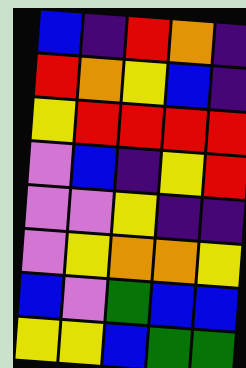[["blue", "indigo", "red", "orange", "indigo"], ["red", "orange", "yellow", "blue", "indigo"], ["yellow", "red", "red", "red", "red"], ["violet", "blue", "indigo", "yellow", "red"], ["violet", "violet", "yellow", "indigo", "indigo"], ["violet", "yellow", "orange", "orange", "yellow"], ["blue", "violet", "green", "blue", "blue"], ["yellow", "yellow", "blue", "green", "green"]]